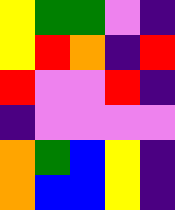[["yellow", "green", "green", "violet", "indigo"], ["yellow", "red", "orange", "indigo", "red"], ["red", "violet", "violet", "red", "indigo"], ["indigo", "violet", "violet", "violet", "violet"], ["orange", "green", "blue", "yellow", "indigo"], ["orange", "blue", "blue", "yellow", "indigo"]]